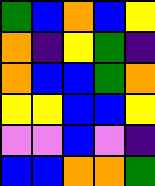[["green", "blue", "orange", "blue", "yellow"], ["orange", "indigo", "yellow", "green", "indigo"], ["orange", "blue", "blue", "green", "orange"], ["yellow", "yellow", "blue", "blue", "yellow"], ["violet", "violet", "blue", "violet", "indigo"], ["blue", "blue", "orange", "orange", "green"]]